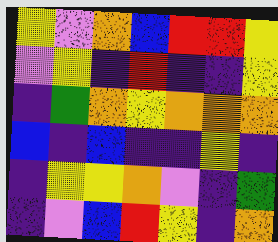[["yellow", "violet", "orange", "blue", "red", "red", "yellow"], ["violet", "yellow", "indigo", "red", "indigo", "indigo", "yellow"], ["indigo", "green", "orange", "yellow", "orange", "orange", "orange"], ["blue", "indigo", "blue", "indigo", "indigo", "yellow", "indigo"], ["indigo", "yellow", "yellow", "orange", "violet", "indigo", "green"], ["indigo", "violet", "blue", "red", "yellow", "indigo", "orange"]]